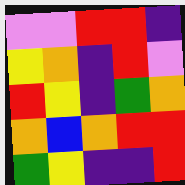[["violet", "violet", "red", "red", "indigo"], ["yellow", "orange", "indigo", "red", "violet"], ["red", "yellow", "indigo", "green", "orange"], ["orange", "blue", "orange", "red", "red"], ["green", "yellow", "indigo", "indigo", "red"]]